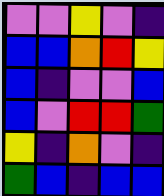[["violet", "violet", "yellow", "violet", "indigo"], ["blue", "blue", "orange", "red", "yellow"], ["blue", "indigo", "violet", "violet", "blue"], ["blue", "violet", "red", "red", "green"], ["yellow", "indigo", "orange", "violet", "indigo"], ["green", "blue", "indigo", "blue", "blue"]]